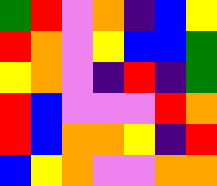[["green", "red", "violet", "orange", "indigo", "blue", "yellow"], ["red", "orange", "violet", "yellow", "blue", "blue", "green"], ["yellow", "orange", "violet", "indigo", "red", "indigo", "green"], ["red", "blue", "violet", "violet", "violet", "red", "orange"], ["red", "blue", "orange", "orange", "yellow", "indigo", "red"], ["blue", "yellow", "orange", "violet", "violet", "orange", "orange"]]